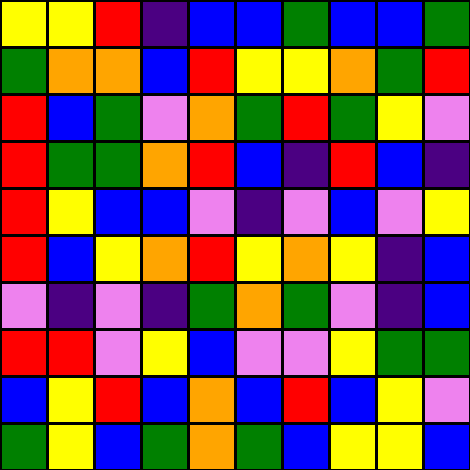[["yellow", "yellow", "red", "indigo", "blue", "blue", "green", "blue", "blue", "green"], ["green", "orange", "orange", "blue", "red", "yellow", "yellow", "orange", "green", "red"], ["red", "blue", "green", "violet", "orange", "green", "red", "green", "yellow", "violet"], ["red", "green", "green", "orange", "red", "blue", "indigo", "red", "blue", "indigo"], ["red", "yellow", "blue", "blue", "violet", "indigo", "violet", "blue", "violet", "yellow"], ["red", "blue", "yellow", "orange", "red", "yellow", "orange", "yellow", "indigo", "blue"], ["violet", "indigo", "violet", "indigo", "green", "orange", "green", "violet", "indigo", "blue"], ["red", "red", "violet", "yellow", "blue", "violet", "violet", "yellow", "green", "green"], ["blue", "yellow", "red", "blue", "orange", "blue", "red", "blue", "yellow", "violet"], ["green", "yellow", "blue", "green", "orange", "green", "blue", "yellow", "yellow", "blue"]]